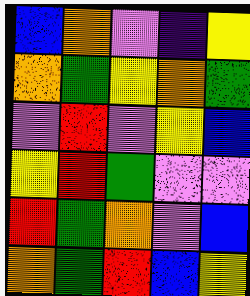[["blue", "orange", "violet", "indigo", "yellow"], ["orange", "green", "yellow", "orange", "green"], ["violet", "red", "violet", "yellow", "blue"], ["yellow", "red", "green", "violet", "violet"], ["red", "green", "orange", "violet", "blue"], ["orange", "green", "red", "blue", "yellow"]]